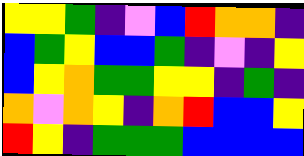[["yellow", "yellow", "green", "indigo", "violet", "blue", "red", "orange", "orange", "indigo"], ["blue", "green", "yellow", "blue", "blue", "green", "indigo", "violet", "indigo", "yellow"], ["blue", "yellow", "orange", "green", "green", "yellow", "yellow", "indigo", "green", "indigo"], ["orange", "violet", "orange", "yellow", "indigo", "orange", "red", "blue", "blue", "yellow"], ["red", "yellow", "indigo", "green", "green", "green", "blue", "blue", "blue", "blue"]]